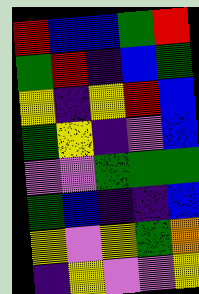[["red", "blue", "blue", "green", "red"], ["green", "red", "indigo", "blue", "green"], ["yellow", "indigo", "yellow", "red", "blue"], ["green", "yellow", "indigo", "violet", "blue"], ["violet", "violet", "green", "green", "green"], ["green", "blue", "indigo", "indigo", "blue"], ["yellow", "violet", "yellow", "green", "orange"], ["indigo", "yellow", "violet", "violet", "yellow"]]